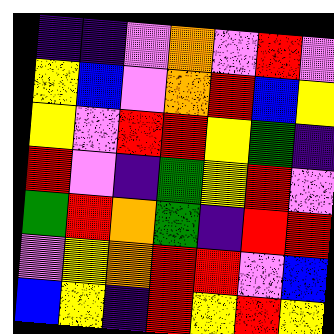[["indigo", "indigo", "violet", "orange", "violet", "red", "violet"], ["yellow", "blue", "violet", "orange", "red", "blue", "yellow"], ["yellow", "violet", "red", "red", "yellow", "green", "indigo"], ["red", "violet", "indigo", "green", "yellow", "red", "violet"], ["green", "red", "orange", "green", "indigo", "red", "red"], ["violet", "yellow", "orange", "red", "red", "violet", "blue"], ["blue", "yellow", "indigo", "red", "yellow", "red", "yellow"]]